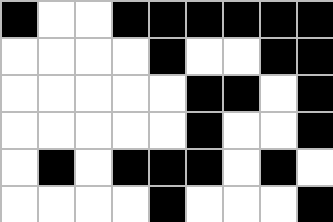[["black", "white", "white", "black", "black", "black", "black", "black", "black"], ["white", "white", "white", "white", "black", "white", "white", "black", "black"], ["white", "white", "white", "white", "white", "black", "black", "white", "black"], ["white", "white", "white", "white", "white", "black", "white", "white", "black"], ["white", "black", "white", "black", "black", "black", "white", "black", "white"], ["white", "white", "white", "white", "black", "white", "white", "white", "black"]]